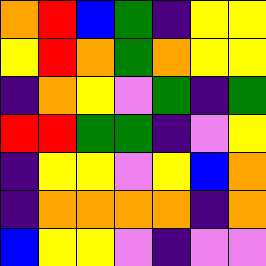[["orange", "red", "blue", "green", "indigo", "yellow", "yellow"], ["yellow", "red", "orange", "green", "orange", "yellow", "yellow"], ["indigo", "orange", "yellow", "violet", "green", "indigo", "green"], ["red", "red", "green", "green", "indigo", "violet", "yellow"], ["indigo", "yellow", "yellow", "violet", "yellow", "blue", "orange"], ["indigo", "orange", "orange", "orange", "orange", "indigo", "orange"], ["blue", "yellow", "yellow", "violet", "indigo", "violet", "violet"]]